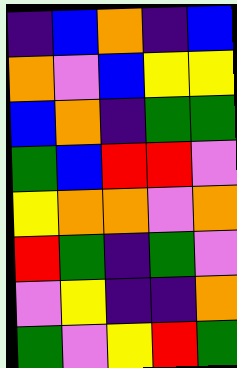[["indigo", "blue", "orange", "indigo", "blue"], ["orange", "violet", "blue", "yellow", "yellow"], ["blue", "orange", "indigo", "green", "green"], ["green", "blue", "red", "red", "violet"], ["yellow", "orange", "orange", "violet", "orange"], ["red", "green", "indigo", "green", "violet"], ["violet", "yellow", "indigo", "indigo", "orange"], ["green", "violet", "yellow", "red", "green"]]